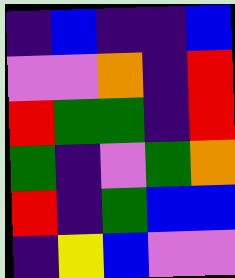[["indigo", "blue", "indigo", "indigo", "blue"], ["violet", "violet", "orange", "indigo", "red"], ["red", "green", "green", "indigo", "red"], ["green", "indigo", "violet", "green", "orange"], ["red", "indigo", "green", "blue", "blue"], ["indigo", "yellow", "blue", "violet", "violet"]]